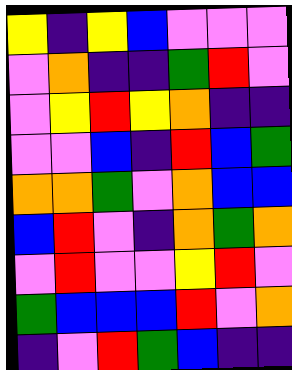[["yellow", "indigo", "yellow", "blue", "violet", "violet", "violet"], ["violet", "orange", "indigo", "indigo", "green", "red", "violet"], ["violet", "yellow", "red", "yellow", "orange", "indigo", "indigo"], ["violet", "violet", "blue", "indigo", "red", "blue", "green"], ["orange", "orange", "green", "violet", "orange", "blue", "blue"], ["blue", "red", "violet", "indigo", "orange", "green", "orange"], ["violet", "red", "violet", "violet", "yellow", "red", "violet"], ["green", "blue", "blue", "blue", "red", "violet", "orange"], ["indigo", "violet", "red", "green", "blue", "indigo", "indigo"]]